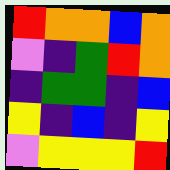[["red", "orange", "orange", "blue", "orange"], ["violet", "indigo", "green", "red", "orange"], ["indigo", "green", "green", "indigo", "blue"], ["yellow", "indigo", "blue", "indigo", "yellow"], ["violet", "yellow", "yellow", "yellow", "red"]]